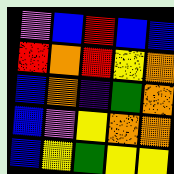[["violet", "blue", "red", "blue", "blue"], ["red", "orange", "red", "yellow", "orange"], ["blue", "orange", "indigo", "green", "orange"], ["blue", "violet", "yellow", "orange", "orange"], ["blue", "yellow", "green", "yellow", "yellow"]]